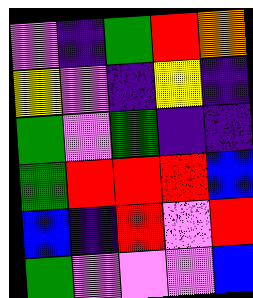[["violet", "indigo", "green", "red", "orange"], ["yellow", "violet", "indigo", "yellow", "indigo"], ["green", "violet", "green", "indigo", "indigo"], ["green", "red", "red", "red", "blue"], ["blue", "indigo", "red", "violet", "red"], ["green", "violet", "violet", "violet", "blue"]]